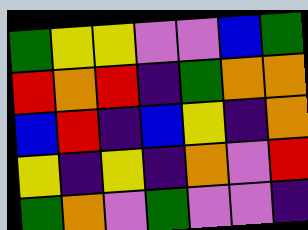[["green", "yellow", "yellow", "violet", "violet", "blue", "green"], ["red", "orange", "red", "indigo", "green", "orange", "orange"], ["blue", "red", "indigo", "blue", "yellow", "indigo", "orange"], ["yellow", "indigo", "yellow", "indigo", "orange", "violet", "red"], ["green", "orange", "violet", "green", "violet", "violet", "indigo"]]